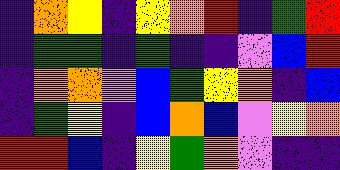[["indigo", "orange", "yellow", "indigo", "yellow", "orange", "red", "indigo", "green", "red"], ["indigo", "green", "green", "indigo", "green", "indigo", "indigo", "violet", "blue", "red"], ["indigo", "orange", "orange", "violet", "blue", "green", "yellow", "orange", "indigo", "blue"], ["indigo", "green", "yellow", "indigo", "blue", "orange", "blue", "violet", "yellow", "orange"], ["red", "red", "blue", "indigo", "yellow", "green", "orange", "violet", "indigo", "indigo"]]